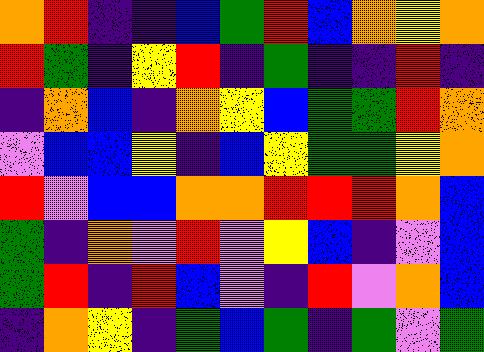[["orange", "red", "indigo", "indigo", "blue", "green", "red", "blue", "orange", "yellow", "orange"], ["red", "green", "indigo", "yellow", "red", "indigo", "green", "indigo", "indigo", "red", "indigo"], ["indigo", "orange", "blue", "indigo", "orange", "yellow", "blue", "green", "green", "red", "orange"], ["violet", "blue", "blue", "yellow", "indigo", "blue", "yellow", "green", "green", "yellow", "orange"], ["red", "violet", "blue", "blue", "orange", "orange", "red", "red", "red", "orange", "blue"], ["green", "indigo", "orange", "violet", "red", "violet", "yellow", "blue", "indigo", "violet", "blue"], ["green", "red", "indigo", "red", "blue", "violet", "indigo", "red", "violet", "orange", "blue"], ["indigo", "orange", "yellow", "indigo", "green", "blue", "green", "indigo", "green", "violet", "green"]]